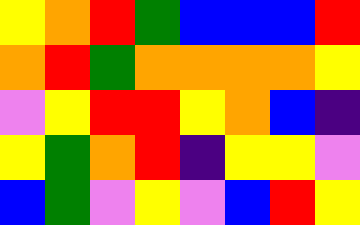[["yellow", "orange", "red", "green", "blue", "blue", "blue", "red"], ["orange", "red", "green", "orange", "orange", "orange", "orange", "yellow"], ["violet", "yellow", "red", "red", "yellow", "orange", "blue", "indigo"], ["yellow", "green", "orange", "red", "indigo", "yellow", "yellow", "violet"], ["blue", "green", "violet", "yellow", "violet", "blue", "red", "yellow"]]